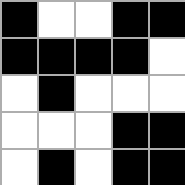[["black", "white", "white", "black", "black"], ["black", "black", "black", "black", "white"], ["white", "black", "white", "white", "white"], ["white", "white", "white", "black", "black"], ["white", "black", "white", "black", "black"]]